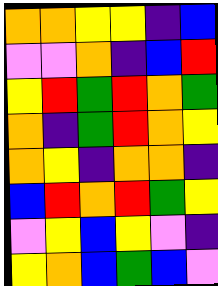[["orange", "orange", "yellow", "yellow", "indigo", "blue"], ["violet", "violet", "orange", "indigo", "blue", "red"], ["yellow", "red", "green", "red", "orange", "green"], ["orange", "indigo", "green", "red", "orange", "yellow"], ["orange", "yellow", "indigo", "orange", "orange", "indigo"], ["blue", "red", "orange", "red", "green", "yellow"], ["violet", "yellow", "blue", "yellow", "violet", "indigo"], ["yellow", "orange", "blue", "green", "blue", "violet"]]